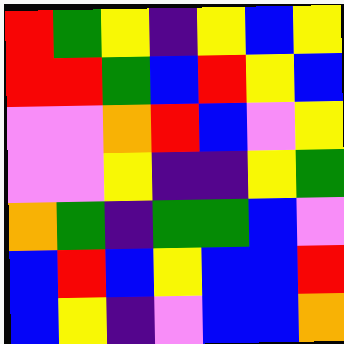[["red", "green", "yellow", "indigo", "yellow", "blue", "yellow"], ["red", "red", "green", "blue", "red", "yellow", "blue"], ["violet", "violet", "orange", "red", "blue", "violet", "yellow"], ["violet", "violet", "yellow", "indigo", "indigo", "yellow", "green"], ["orange", "green", "indigo", "green", "green", "blue", "violet"], ["blue", "red", "blue", "yellow", "blue", "blue", "red"], ["blue", "yellow", "indigo", "violet", "blue", "blue", "orange"]]